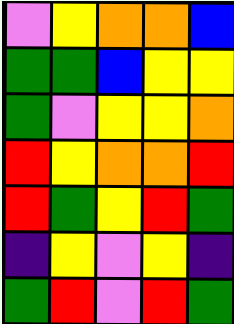[["violet", "yellow", "orange", "orange", "blue"], ["green", "green", "blue", "yellow", "yellow"], ["green", "violet", "yellow", "yellow", "orange"], ["red", "yellow", "orange", "orange", "red"], ["red", "green", "yellow", "red", "green"], ["indigo", "yellow", "violet", "yellow", "indigo"], ["green", "red", "violet", "red", "green"]]